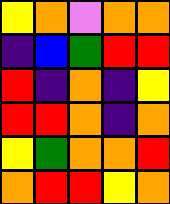[["yellow", "orange", "violet", "orange", "orange"], ["indigo", "blue", "green", "red", "red"], ["red", "indigo", "orange", "indigo", "yellow"], ["red", "red", "orange", "indigo", "orange"], ["yellow", "green", "orange", "orange", "red"], ["orange", "red", "red", "yellow", "orange"]]